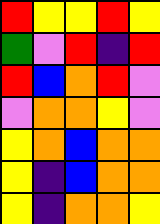[["red", "yellow", "yellow", "red", "yellow"], ["green", "violet", "red", "indigo", "red"], ["red", "blue", "orange", "red", "violet"], ["violet", "orange", "orange", "yellow", "violet"], ["yellow", "orange", "blue", "orange", "orange"], ["yellow", "indigo", "blue", "orange", "orange"], ["yellow", "indigo", "orange", "orange", "yellow"]]